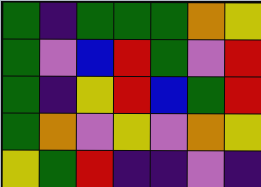[["green", "indigo", "green", "green", "green", "orange", "yellow"], ["green", "violet", "blue", "red", "green", "violet", "red"], ["green", "indigo", "yellow", "red", "blue", "green", "red"], ["green", "orange", "violet", "yellow", "violet", "orange", "yellow"], ["yellow", "green", "red", "indigo", "indigo", "violet", "indigo"]]